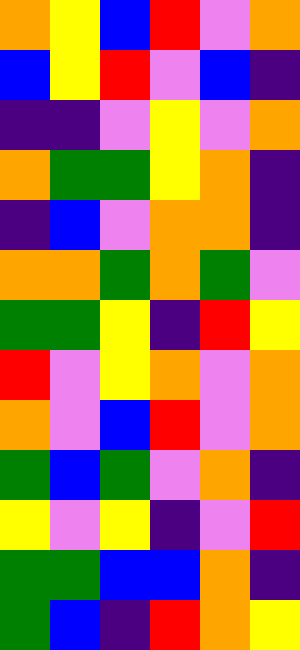[["orange", "yellow", "blue", "red", "violet", "orange"], ["blue", "yellow", "red", "violet", "blue", "indigo"], ["indigo", "indigo", "violet", "yellow", "violet", "orange"], ["orange", "green", "green", "yellow", "orange", "indigo"], ["indigo", "blue", "violet", "orange", "orange", "indigo"], ["orange", "orange", "green", "orange", "green", "violet"], ["green", "green", "yellow", "indigo", "red", "yellow"], ["red", "violet", "yellow", "orange", "violet", "orange"], ["orange", "violet", "blue", "red", "violet", "orange"], ["green", "blue", "green", "violet", "orange", "indigo"], ["yellow", "violet", "yellow", "indigo", "violet", "red"], ["green", "green", "blue", "blue", "orange", "indigo"], ["green", "blue", "indigo", "red", "orange", "yellow"]]